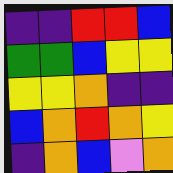[["indigo", "indigo", "red", "red", "blue"], ["green", "green", "blue", "yellow", "yellow"], ["yellow", "yellow", "orange", "indigo", "indigo"], ["blue", "orange", "red", "orange", "yellow"], ["indigo", "orange", "blue", "violet", "orange"]]